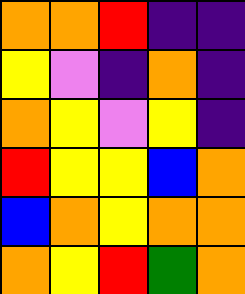[["orange", "orange", "red", "indigo", "indigo"], ["yellow", "violet", "indigo", "orange", "indigo"], ["orange", "yellow", "violet", "yellow", "indigo"], ["red", "yellow", "yellow", "blue", "orange"], ["blue", "orange", "yellow", "orange", "orange"], ["orange", "yellow", "red", "green", "orange"]]